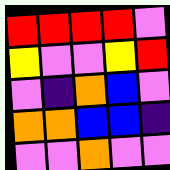[["red", "red", "red", "red", "violet"], ["yellow", "violet", "violet", "yellow", "red"], ["violet", "indigo", "orange", "blue", "violet"], ["orange", "orange", "blue", "blue", "indigo"], ["violet", "violet", "orange", "violet", "violet"]]